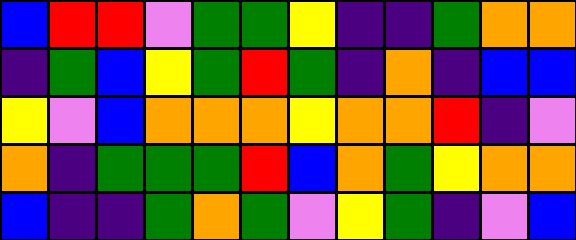[["blue", "red", "red", "violet", "green", "green", "yellow", "indigo", "indigo", "green", "orange", "orange"], ["indigo", "green", "blue", "yellow", "green", "red", "green", "indigo", "orange", "indigo", "blue", "blue"], ["yellow", "violet", "blue", "orange", "orange", "orange", "yellow", "orange", "orange", "red", "indigo", "violet"], ["orange", "indigo", "green", "green", "green", "red", "blue", "orange", "green", "yellow", "orange", "orange"], ["blue", "indigo", "indigo", "green", "orange", "green", "violet", "yellow", "green", "indigo", "violet", "blue"]]